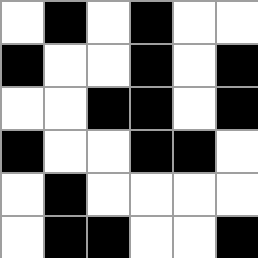[["white", "black", "white", "black", "white", "white"], ["black", "white", "white", "black", "white", "black"], ["white", "white", "black", "black", "white", "black"], ["black", "white", "white", "black", "black", "white"], ["white", "black", "white", "white", "white", "white"], ["white", "black", "black", "white", "white", "black"]]